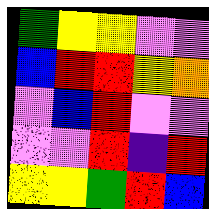[["green", "yellow", "yellow", "violet", "violet"], ["blue", "red", "red", "yellow", "orange"], ["violet", "blue", "red", "violet", "violet"], ["violet", "violet", "red", "indigo", "red"], ["yellow", "yellow", "green", "red", "blue"]]